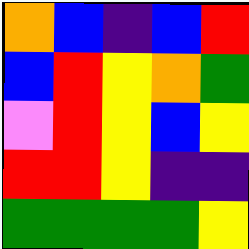[["orange", "blue", "indigo", "blue", "red"], ["blue", "red", "yellow", "orange", "green"], ["violet", "red", "yellow", "blue", "yellow"], ["red", "red", "yellow", "indigo", "indigo"], ["green", "green", "green", "green", "yellow"]]